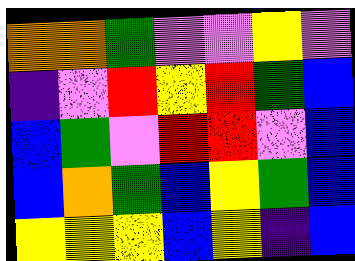[["orange", "orange", "green", "violet", "violet", "yellow", "violet"], ["indigo", "violet", "red", "yellow", "red", "green", "blue"], ["blue", "green", "violet", "red", "red", "violet", "blue"], ["blue", "orange", "green", "blue", "yellow", "green", "blue"], ["yellow", "yellow", "yellow", "blue", "yellow", "indigo", "blue"]]